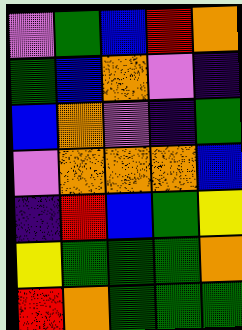[["violet", "green", "blue", "red", "orange"], ["green", "blue", "orange", "violet", "indigo"], ["blue", "orange", "violet", "indigo", "green"], ["violet", "orange", "orange", "orange", "blue"], ["indigo", "red", "blue", "green", "yellow"], ["yellow", "green", "green", "green", "orange"], ["red", "orange", "green", "green", "green"]]